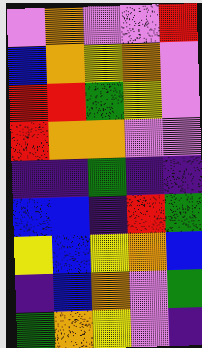[["violet", "orange", "violet", "violet", "red"], ["blue", "orange", "yellow", "orange", "violet"], ["red", "red", "green", "yellow", "violet"], ["red", "orange", "orange", "violet", "violet"], ["indigo", "indigo", "green", "indigo", "indigo"], ["blue", "blue", "indigo", "red", "green"], ["yellow", "blue", "yellow", "orange", "blue"], ["indigo", "blue", "orange", "violet", "green"], ["green", "orange", "yellow", "violet", "indigo"]]